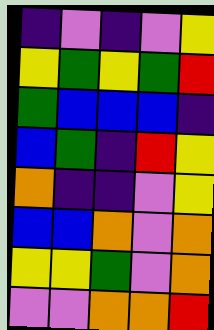[["indigo", "violet", "indigo", "violet", "yellow"], ["yellow", "green", "yellow", "green", "red"], ["green", "blue", "blue", "blue", "indigo"], ["blue", "green", "indigo", "red", "yellow"], ["orange", "indigo", "indigo", "violet", "yellow"], ["blue", "blue", "orange", "violet", "orange"], ["yellow", "yellow", "green", "violet", "orange"], ["violet", "violet", "orange", "orange", "red"]]